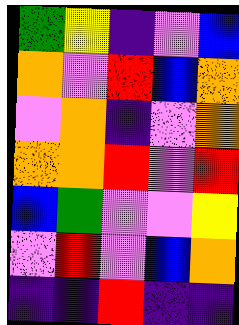[["green", "yellow", "indigo", "violet", "blue"], ["orange", "violet", "red", "blue", "orange"], ["violet", "orange", "indigo", "violet", "orange"], ["orange", "orange", "red", "violet", "red"], ["blue", "green", "violet", "violet", "yellow"], ["violet", "red", "violet", "blue", "orange"], ["indigo", "indigo", "red", "indigo", "indigo"]]